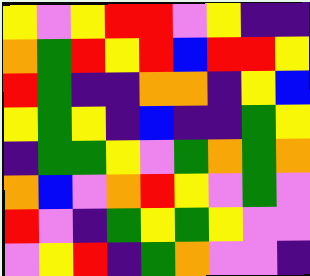[["yellow", "violet", "yellow", "red", "red", "violet", "yellow", "indigo", "indigo"], ["orange", "green", "red", "yellow", "red", "blue", "red", "red", "yellow"], ["red", "green", "indigo", "indigo", "orange", "orange", "indigo", "yellow", "blue"], ["yellow", "green", "yellow", "indigo", "blue", "indigo", "indigo", "green", "yellow"], ["indigo", "green", "green", "yellow", "violet", "green", "orange", "green", "orange"], ["orange", "blue", "violet", "orange", "red", "yellow", "violet", "green", "violet"], ["red", "violet", "indigo", "green", "yellow", "green", "yellow", "violet", "violet"], ["violet", "yellow", "red", "indigo", "green", "orange", "violet", "violet", "indigo"]]